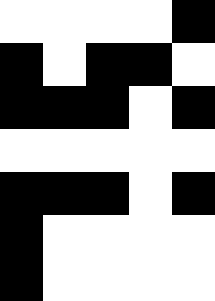[["white", "white", "white", "white", "black"], ["black", "white", "black", "black", "white"], ["black", "black", "black", "white", "black"], ["white", "white", "white", "white", "white"], ["black", "black", "black", "white", "black"], ["black", "white", "white", "white", "white"], ["black", "white", "white", "white", "white"]]